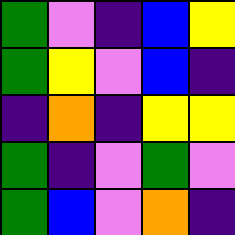[["green", "violet", "indigo", "blue", "yellow"], ["green", "yellow", "violet", "blue", "indigo"], ["indigo", "orange", "indigo", "yellow", "yellow"], ["green", "indigo", "violet", "green", "violet"], ["green", "blue", "violet", "orange", "indigo"]]